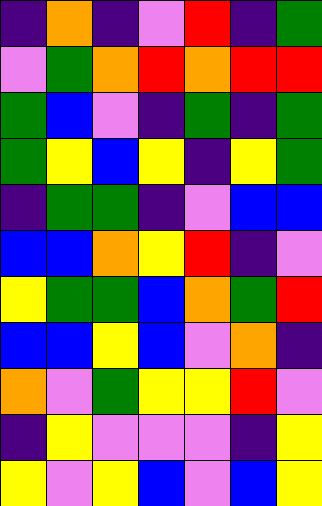[["indigo", "orange", "indigo", "violet", "red", "indigo", "green"], ["violet", "green", "orange", "red", "orange", "red", "red"], ["green", "blue", "violet", "indigo", "green", "indigo", "green"], ["green", "yellow", "blue", "yellow", "indigo", "yellow", "green"], ["indigo", "green", "green", "indigo", "violet", "blue", "blue"], ["blue", "blue", "orange", "yellow", "red", "indigo", "violet"], ["yellow", "green", "green", "blue", "orange", "green", "red"], ["blue", "blue", "yellow", "blue", "violet", "orange", "indigo"], ["orange", "violet", "green", "yellow", "yellow", "red", "violet"], ["indigo", "yellow", "violet", "violet", "violet", "indigo", "yellow"], ["yellow", "violet", "yellow", "blue", "violet", "blue", "yellow"]]